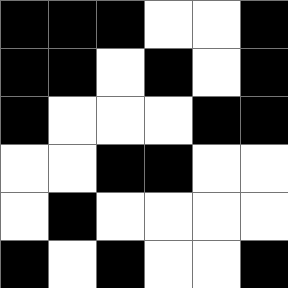[["black", "black", "black", "white", "white", "black"], ["black", "black", "white", "black", "white", "black"], ["black", "white", "white", "white", "black", "black"], ["white", "white", "black", "black", "white", "white"], ["white", "black", "white", "white", "white", "white"], ["black", "white", "black", "white", "white", "black"]]